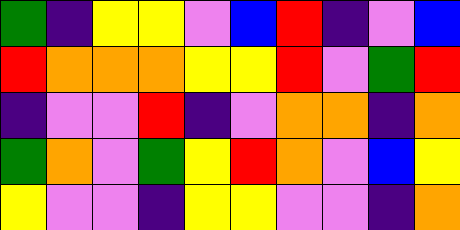[["green", "indigo", "yellow", "yellow", "violet", "blue", "red", "indigo", "violet", "blue"], ["red", "orange", "orange", "orange", "yellow", "yellow", "red", "violet", "green", "red"], ["indigo", "violet", "violet", "red", "indigo", "violet", "orange", "orange", "indigo", "orange"], ["green", "orange", "violet", "green", "yellow", "red", "orange", "violet", "blue", "yellow"], ["yellow", "violet", "violet", "indigo", "yellow", "yellow", "violet", "violet", "indigo", "orange"]]